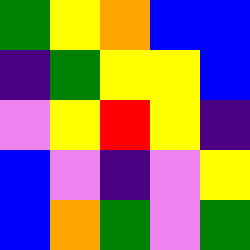[["green", "yellow", "orange", "blue", "blue"], ["indigo", "green", "yellow", "yellow", "blue"], ["violet", "yellow", "red", "yellow", "indigo"], ["blue", "violet", "indigo", "violet", "yellow"], ["blue", "orange", "green", "violet", "green"]]